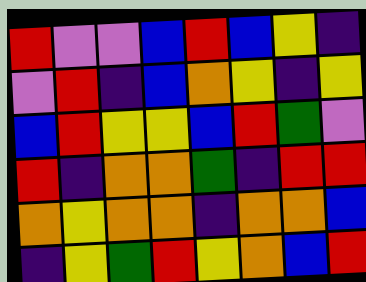[["red", "violet", "violet", "blue", "red", "blue", "yellow", "indigo"], ["violet", "red", "indigo", "blue", "orange", "yellow", "indigo", "yellow"], ["blue", "red", "yellow", "yellow", "blue", "red", "green", "violet"], ["red", "indigo", "orange", "orange", "green", "indigo", "red", "red"], ["orange", "yellow", "orange", "orange", "indigo", "orange", "orange", "blue"], ["indigo", "yellow", "green", "red", "yellow", "orange", "blue", "red"]]